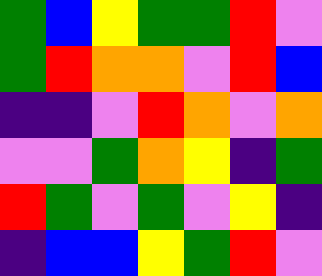[["green", "blue", "yellow", "green", "green", "red", "violet"], ["green", "red", "orange", "orange", "violet", "red", "blue"], ["indigo", "indigo", "violet", "red", "orange", "violet", "orange"], ["violet", "violet", "green", "orange", "yellow", "indigo", "green"], ["red", "green", "violet", "green", "violet", "yellow", "indigo"], ["indigo", "blue", "blue", "yellow", "green", "red", "violet"]]